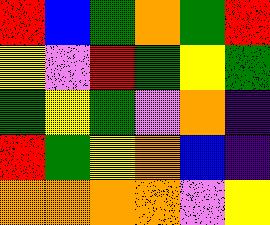[["red", "blue", "green", "orange", "green", "red"], ["yellow", "violet", "red", "green", "yellow", "green"], ["green", "yellow", "green", "violet", "orange", "indigo"], ["red", "green", "yellow", "orange", "blue", "indigo"], ["orange", "orange", "orange", "orange", "violet", "yellow"]]